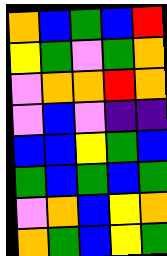[["orange", "blue", "green", "blue", "red"], ["yellow", "green", "violet", "green", "orange"], ["violet", "orange", "orange", "red", "orange"], ["violet", "blue", "violet", "indigo", "indigo"], ["blue", "blue", "yellow", "green", "blue"], ["green", "blue", "green", "blue", "green"], ["violet", "orange", "blue", "yellow", "orange"], ["orange", "green", "blue", "yellow", "green"]]